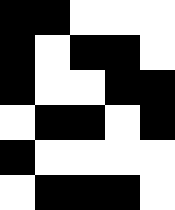[["black", "black", "white", "white", "white"], ["black", "white", "black", "black", "white"], ["black", "white", "white", "black", "black"], ["white", "black", "black", "white", "black"], ["black", "white", "white", "white", "white"], ["white", "black", "black", "black", "white"]]